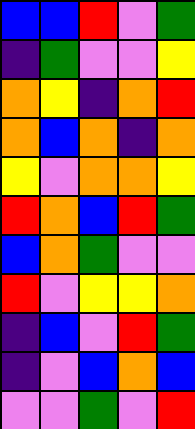[["blue", "blue", "red", "violet", "green"], ["indigo", "green", "violet", "violet", "yellow"], ["orange", "yellow", "indigo", "orange", "red"], ["orange", "blue", "orange", "indigo", "orange"], ["yellow", "violet", "orange", "orange", "yellow"], ["red", "orange", "blue", "red", "green"], ["blue", "orange", "green", "violet", "violet"], ["red", "violet", "yellow", "yellow", "orange"], ["indigo", "blue", "violet", "red", "green"], ["indigo", "violet", "blue", "orange", "blue"], ["violet", "violet", "green", "violet", "red"]]